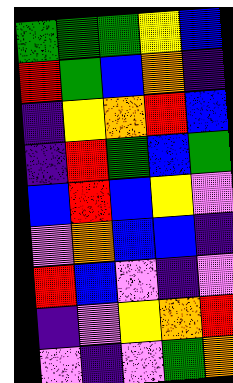[["green", "green", "green", "yellow", "blue"], ["red", "green", "blue", "orange", "indigo"], ["indigo", "yellow", "orange", "red", "blue"], ["indigo", "red", "green", "blue", "green"], ["blue", "red", "blue", "yellow", "violet"], ["violet", "orange", "blue", "blue", "indigo"], ["red", "blue", "violet", "indigo", "violet"], ["indigo", "violet", "yellow", "orange", "red"], ["violet", "indigo", "violet", "green", "orange"]]